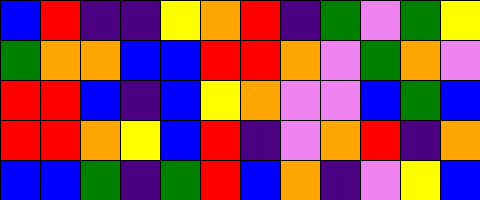[["blue", "red", "indigo", "indigo", "yellow", "orange", "red", "indigo", "green", "violet", "green", "yellow"], ["green", "orange", "orange", "blue", "blue", "red", "red", "orange", "violet", "green", "orange", "violet"], ["red", "red", "blue", "indigo", "blue", "yellow", "orange", "violet", "violet", "blue", "green", "blue"], ["red", "red", "orange", "yellow", "blue", "red", "indigo", "violet", "orange", "red", "indigo", "orange"], ["blue", "blue", "green", "indigo", "green", "red", "blue", "orange", "indigo", "violet", "yellow", "blue"]]